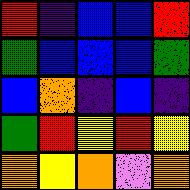[["red", "indigo", "blue", "blue", "red"], ["green", "blue", "blue", "blue", "green"], ["blue", "orange", "indigo", "blue", "indigo"], ["green", "red", "yellow", "red", "yellow"], ["orange", "yellow", "orange", "violet", "orange"]]